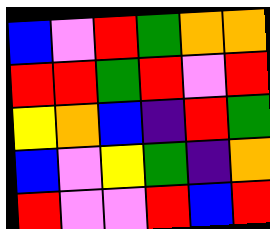[["blue", "violet", "red", "green", "orange", "orange"], ["red", "red", "green", "red", "violet", "red"], ["yellow", "orange", "blue", "indigo", "red", "green"], ["blue", "violet", "yellow", "green", "indigo", "orange"], ["red", "violet", "violet", "red", "blue", "red"]]